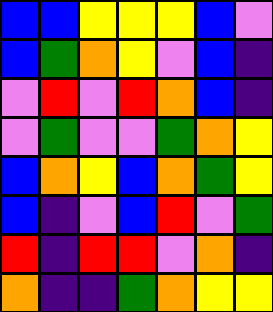[["blue", "blue", "yellow", "yellow", "yellow", "blue", "violet"], ["blue", "green", "orange", "yellow", "violet", "blue", "indigo"], ["violet", "red", "violet", "red", "orange", "blue", "indigo"], ["violet", "green", "violet", "violet", "green", "orange", "yellow"], ["blue", "orange", "yellow", "blue", "orange", "green", "yellow"], ["blue", "indigo", "violet", "blue", "red", "violet", "green"], ["red", "indigo", "red", "red", "violet", "orange", "indigo"], ["orange", "indigo", "indigo", "green", "orange", "yellow", "yellow"]]